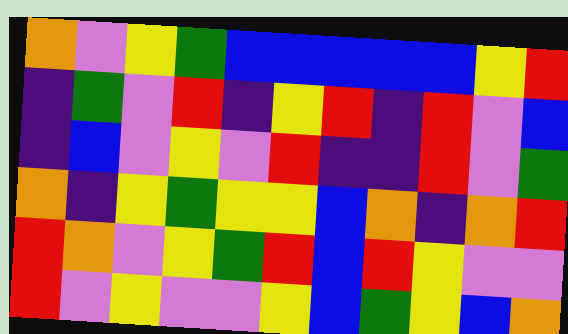[["orange", "violet", "yellow", "green", "blue", "blue", "blue", "blue", "blue", "yellow", "red"], ["indigo", "green", "violet", "red", "indigo", "yellow", "red", "indigo", "red", "violet", "blue"], ["indigo", "blue", "violet", "yellow", "violet", "red", "indigo", "indigo", "red", "violet", "green"], ["orange", "indigo", "yellow", "green", "yellow", "yellow", "blue", "orange", "indigo", "orange", "red"], ["red", "orange", "violet", "yellow", "green", "red", "blue", "red", "yellow", "violet", "violet"], ["red", "violet", "yellow", "violet", "violet", "yellow", "blue", "green", "yellow", "blue", "orange"]]